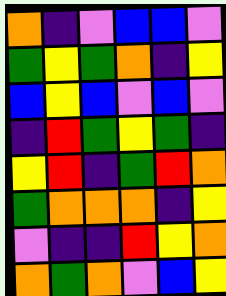[["orange", "indigo", "violet", "blue", "blue", "violet"], ["green", "yellow", "green", "orange", "indigo", "yellow"], ["blue", "yellow", "blue", "violet", "blue", "violet"], ["indigo", "red", "green", "yellow", "green", "indigo"], ["yellow", "red", "indigo", "green", "red", "orange"], ["green", "orange", "orange", "orange", "indigo", "yellow"], ["violet", "indigo", "indigo", "red", "yellow", "orange"], ["orange", "green", "orange", "violet", "blue", "yellow"]]